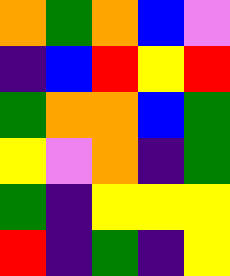[["orange", "green", "orange", "blue", "violet"], ["indigo", "blue", "red", "yellow", "red"], ["green", "orange", "orange", "blue", "green"], ["yellow", "violet", "orange", "indigo", "green"], ["green", "indigo", "yellow", "yellow", "yellow"], ["red", "indigo", "green", "indigo", "yellow"]]